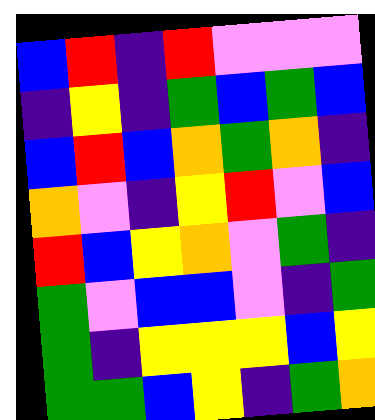[["blue", "red", "indigo", "red", "violet", "violet", "violet"], ["indigo", "yellow", "indigo", "green", "blue", "green", "blue"], ["blue", "red", "blue", "orange", "green", "orange", "indigo"], ["orange", "violet", "indigo", "yellow", "red", "violet", "blue"], ["red", "blue", "yellow", "orange", "violet", "green", "indigo"], ["green", "violet", "blue", "blue", "violet", "indigo", "green"], ["green", "indigo", "yellow", "yellow", "yellow", "blue", "yellow"], ["green", "green", "blue", "yellow", "indigo", "green", "orange"]]